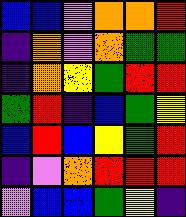[["blue", "blue", "violet", "orange", "orange", "red"], ["indigo", "orange", "violet", "orange", "green", "green"], ["indigo", "orange", "yellow", "green", "red", "red"], ["green", "red", "indigo", "blue", "green", "yellow"], ["blue", "red", "blue", "yellow", "green", "red"], ["indigo", "violet", "orange", "red", "red", "red"], ["violet", "blue", "blue", "green", "yellow", "indigo"]]